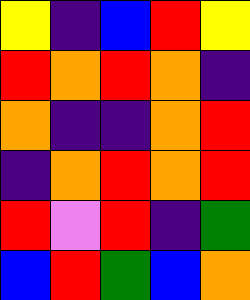[["yellow", "indigo", "blue", "red", "yellow"], ["red", "orange", "red", "orange", "indigo"], ["orange", "indigo", "indigo", "orange", "red"], ["indigo", "orange", "red", "orange", "red"], ["red", "violet", "red", "indigo", "green"], ["blue", "red", "green", "blue", "orange"]]